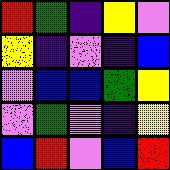[["red", "green", "indigo", "yellow", "violet"], ["yellow", "indigo", "violet", "indigo", "blue"], ["violet", "blue", "blue", "green", "yellow"], ["violet", "green", "violet", "indigo", "yellow"], ["blue", "red", "violet", "blue", "red"]]